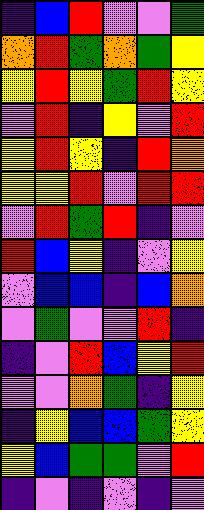[["indigo", "blue", "red", "violet", "violet", "green"], ["orange", "red", "green", "orange", "green", "yellow"], ["yellow", "red", "yellow", "green", "red", "yellow"], ["violet", "red", "indigo", "yellow", "violet", "red"], ["yellow", "red", "yellow", "indigo", "red", "orange"], ["yellow", "yellow", "red", "violet", "red", "red"], ["violet", "red", "green", "red", "indigo", "violet"], ["red", "blue", "yellow", "indigo", "violet", "yellow"], ["violet", "blue", "blue", "indigo", "blue", "orange"], ["violet", "green", "violet", "violet", "red", "indigo"], ["indigo", "violet", "red", "blue", "yellow", "red"], ["violet", "violet", "orange", "green", "indigo", "yellow"], ["indigo", "yellow", "blue", "blue", "green", "yellow"], ["yellow", "blue", "green", "green", "violet", "red"], ["indigo", "violet", "indigo", "violet", "indigo", "violet"]]